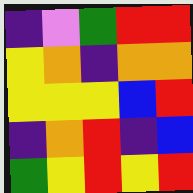[["indigo", "violet", "green", "red", "red"], ["yellow", "orange", "indigo", "orange", "orange"], ["yellow", "yellow", "yellow", "blue", "red"], ["indigo", "orange", "red", "indigo", "blue"], ["green", "yellow", "red", "yellow", "red"]]